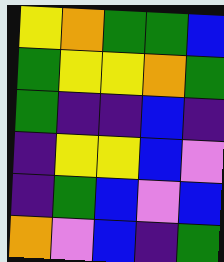[["yellow", "orange", "green", "green", "blue"], ["green", "yellow", "yellow", "orange", "green"], ["green", "indigo", "indigo", "blue", "indigo"], ["indigo", "yellow", "yellow", "blue", "violet"], ["indigo", "green", "blue", "violet", "blue"], ["orange", "violet", "blue", "indigo", "green"]]